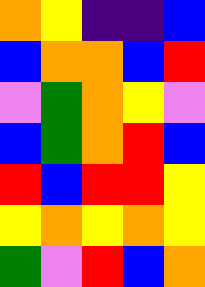[["orange", "yellow", "indigo", "indigo", "blue"], ["blue", "orange", "orange", "blue", "red"], ["violet", "green", "orange", "yellow", "violet"], ["blue", "green", "orange", "red", "blue"], ["red", "blue", "red", "red", "yellow"], ["yellow", "orange", "yellow", "orange", "yellow"], ["green", "violet", "red", "blue", "orange"]]